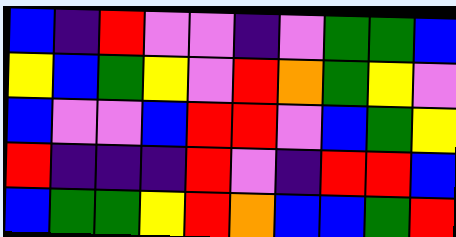[["blue", "indigo", "red", "violet", "violet", "indigo", "violet", "green", "green", "blue"], ["yellow", "blue", "green", "yellow", "violet", "red", "orange", "green", "yellow", "violet"], ["blue", "violet", "violet", "blue", "red", "red", "violet", "blue", "green", "yellow"], ["red", "indigo", "indigo", "indigo", "red", "violet", "indigo", "red", "red", "blue"], ["blue", "green", "green", "yellow", "red", "orange", "blue", "blue", "green", "red"]]